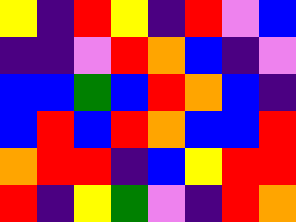[["yellow", "indigo", "red", "yellow", "indigo", "red", "violet", "blue"], ["indigo", "indigo", "violet", "red", "orange", "blue", "indigo", "violet"], ["blue", "blue", "green", "blue", "red", "orange", "blue", "indigo"], ["blue", "red", "blue", "red", "orange", "blue", "blue", "red"], ["orange", "red", "red", "indigo", "blue", "yellow", "red", "red"], ["red", "indigo", "yellow", "green", "violet", "indigo", "red", "orange"]]